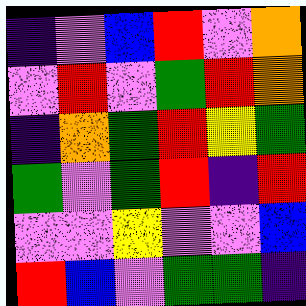[["indigo", "violet", "blue", "red", "violet", "orange"], ["violet", "red", "violet", "green", "red", "orange"], ["indigo", "orange", "green", "red", "yellow", "green"], ["green", "violet", "green", "red", "indigo", "red"], ["violet", "violet", "yellow", "violet", "violet", "blue"], ["red", "blue", "violet", "green", "green", "indigo"]]